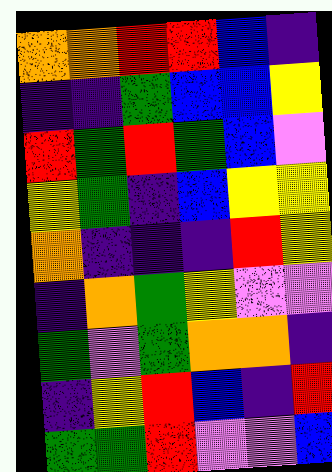[["orange", "orange", "red", "red", "blue", "indigo"], ["indigo", "indigo", "green", "blue", "blue", "yellow"], ["red", "green", "red", "green", "blue", "violet"], ["yellow", "green", "indigo", "blue", "yellow", "yellow"], ["orange", "indigo", "indigo", "indigo", "red", "yellow"], ["indigo", "orange", "green", "yellow", "violet", "violet"], ["green", "violet", "green", "orange", "orange", "indigo"], ["indigo", "yellow", "red", "blue", "indigo", "red"], ["green", "green", "red", "violet", "violet", "blue"]]